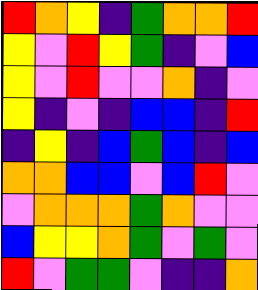[["red", "orange", "yellow", "indigo", "green", "orange", "orange", "red"], ["yellow", "violet", "red", "yellow", "green", "indigo", "violet", "blue"], ["yellow", "violet", "red", "violet", "violet", "orange", "indigo", "violet"], ["yellow", "indigo", "violet", "indigo", "blue", "blue", "indigo", "red"], ["indigo", "yellow", "indigo", "blue", "green", "blue", "indigo", "blue"], ["orange", "orange", "blue", "blue", "violet", "blue", "red", "violet"], ["violet", "orange", "orange", "orange", "green", "orange", "violet", "violet"], ["blue", "yellow", "yellow", "orange", "green", "violet", "green", "violet"], ["red", "violet", "green", "green", "violet", "indigo", "indigo", "orange"]]